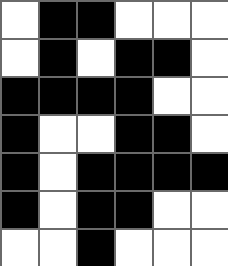[["white", "black", "black", "white", "white", "white"], ["white", "black", "white", "black", "black", "white"], ["black", "black", "black", "black", "white", "white"], ["black", "white", "white", "black", "black", "white"], ["black", "white", "black", "black", "black", "black"], ["black", "white", "black", "black", "white", "white"], ["white", "white", "black", "white", "white", "white"]]